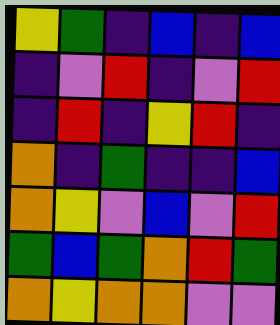[["yellow", "green", "indigo", "blue", "indigo", "blue"], ["indigo", "violet", "red", "indigo", "violet", "red"], ["indigo", "red", "indigo", "yellow", "red", "indigo"], ["orange", "indigo", "green", "indigo", "indigo", "blue"], ["orange", "yellow", "violet", "blue", "violet", "red"], ["green", "blue", "green", "orange", "red", "green"], ["orange", "yellow", "orange", "orange", "violet", "violet"]]